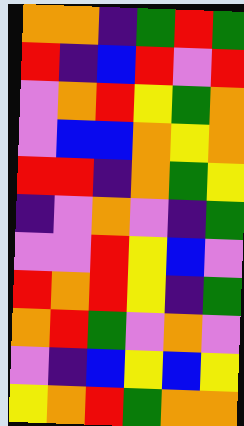[["orange", "orange", "indigo", "green", "red", "green"], ["red", "indigo", "blue", "red", "violet", "red"], ["violet", "orange", "red", "yellow", "green", "orange"], ["violet", "blue", "blue", "orange", "yellow", "orange"], ["red", "red", "indigo", "orange", "green", "yellow"], ["indigo", "violet", "orange", "violet", "indigo", "green"], ["violet", "violet", "red", "yellow", "blue", "violet"], ["red", "orange", "red", "yellow", "indigo", "green"], ["orange", "red", "green", "violet", "orange", "violet"], ["violet", "indigo", "blue", "yellow", "blue", "yellow"], ["yellow", "orange", "red", "green", "orange", "orange"]]